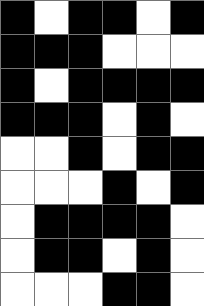[["black", "white", "black", "black", "white", "black"], ["black", "black", "black", "white", "white", "white"], ["black", "white", "black", "black", "black", "black"], ["black", "black", "black", "white", "black", "white"], ["white", "white", "black", "white", "black", "black"], ["white", "white", "white", "black", "white", "black"], ["white", "black", "black", "black", "black", "white"], ["white", "black", "black", "white", "black", "white"], ["white", "white", "white", "black", "black", "white"]]